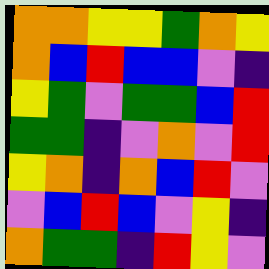[["orange", "orange", "yellow", "yellow", "green", "orange", "yellow"], ["orange", "blue", "red", "blue", "blue", "violet", "indigo"], ["yellow", "green", "violet", "green", "green", "blue", "red"], ["green", "green", "indigo", "violet", "orange", "violet", "red"], ["yellow", "orange", "indigo", "orange", "blue", "red", "violet"], ["violet", "blue", "red", "blue", "violet", "yellow", "indigo"], ["orange", "green", "green", "indigo", "red", "yellow", "violet"]]